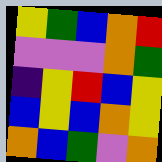[["yellow", "green", "blue", "orange", "red"], ["violet", "violet", "violet", "orange", "green"], ["indigo", "yellow", "red", "blue", "yellow"], ["blue", "yellow", "blue", "orange", "yellow"], ["orange", "blue", "green", "violet", "orange"]]